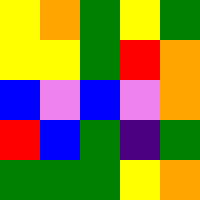[["yellow", "orange", "green", "yellow", "green"], ["yellow", "yellow", "green", "red", "orange"], ["blue", "violet", "blue", "violet", "orange"], ["red", "blue", "green", "indigo", "green"], ["green", "green", "green", "yellow", "orange"]]